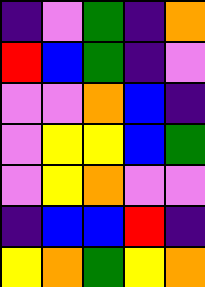[["indigo", "violet", "green", "indigo", "orange"], ["red", "blue", "green", "indigo", "violet"], ["violet", "violet", "orange", "blue", "indigo"], ["violet", "yellow", "yellow", "blue", "green"], ["violet", "yellow", "orange", "violet", "violet"], ["indigo", "blue", "blue", "red", "indigo"], ["yellow", "orange", "green", "yellow", "orange"]]